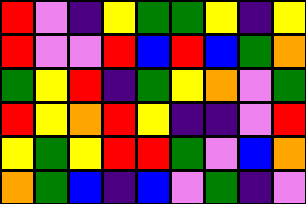[["red", "violet", "indigo", "yellow", "green", "green", "yellow", "indigo", "yellow"], ["red", "violet", "violet", "red", "blue", "red", "blue", "green", "orange"], ["green", "yellow", "red", "indigo", "green", "yellow", "orange", "violet", "green"], ["red", "yellow", "orange", "red", "yellow", "indigo", "indigo", "violet", "red"], ["yellow", "green", "yellow", "red", "red", "green", "violet", "blue", "orange"], ["orange", "green", "blue", "indigo", "blue", "violet", "green", "indigo", "violet"]]